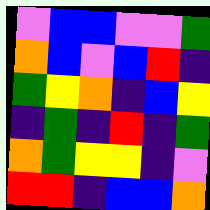[["violet", "blue", "blue", "violet", "violet", "green"], ["orange", "blue", "violet", "blue", "red", "indigo"], ["green", "yellow", "orange", "indigo", "blue", "yellow"], ["indigo", "green", "indigo", "red", "indigo", "green"], ["orange", "green", "yellow", "yellow", "indigo", "violet"], ["red", "red", "indigo", "blue", "blue", "orange"]]